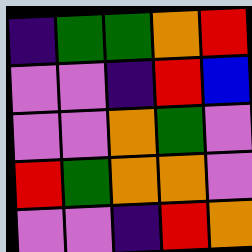[["indigo", "green", "green", "orange", "red"], ["violet", "violet", "indigo", "red", "blue"], ["violet", "violet", "orange", "green", "violet"], ["red", "green", "orange", "orange", "violet"], ["violet", "violet", "indigo", "red", "orange"]]